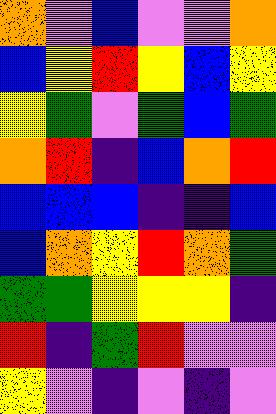[["orange", "violet", "blue", "violet", "violet", "orange"], ["blue", "yellow", "red", "yellow", "blue", "yellow"], ["yellow", "green", "violet", "green", "blue", "green"], ["orange", "red", "indigo", "blue", "orange", "red"], ["blue", "blue", "blue", "indigo", "indigo", "blue"], ["blue", "orange", "yellow", "red", "orange", "green"], ["green", "green", "yellow", "yellow", "yellow", "indigo"], ["red", "indigo", "green", "red", "violet", "violet"], ["yellow", "violet", "indigo", "violet", "indigo", "violet"]]